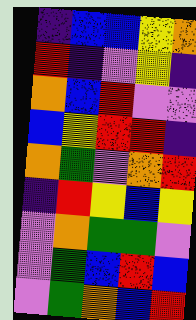[["indigo", "blue", "blue", "yellow", "orange"], ["red", "indigo", "violet", "yellow", "indigo"], ["orange", "blue", "red", "violet", "violet"], ["blue", "yellow", "red", "red", "indigo"], ["orange", "green", "violet", "orange", "red"], ["indigo", "red", "yellow", "blue", "yellow"], ["violet", "orange", "green", "green", "violet"], ["violet", "green", "blue", "red", "blue"], ["violet", "green", "orange", "blue", "red"]]